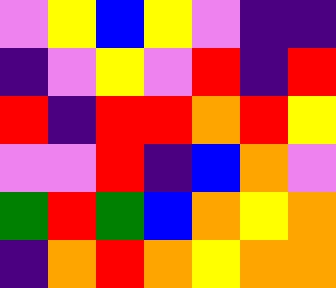[["violet", "yellow", "blue", "yellow", "violet", "indigo", "indigo"], ["indigo", "violet", "yellow", "violet", "red", "indigo", "red"], ["red", "indigo", "red", "red", "orange", "red", "yellow"], ["violet", "violet", "red", "indigo", "blue", "orange", "violet"], ["green", "red", "green", "blue", "orange", "yellow", "orange"], ["indigo", "orange", "red", "orange", "yellow", "orange", "orange"]]